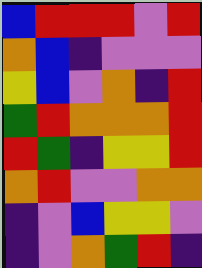[["blue", "red", "red", "red", "violet", "red"], ["orange", "blue", "indigo", "violet", "violet", "violet"], ["yellow", "blue", "violet", "orange", "indigo", "red"], ["green", "red", "orange", "orange", "orange", "red"], ["red", "green", "indigo", "yellow", "yellow", "red"], ["orange", "red", "violet", "violet", "orange", "orange"], ["indigo", "violet", "blue", "yellow", "yellow", "violet"], ["indigo", "violet", "orange", "green", "red", "indigo"]]